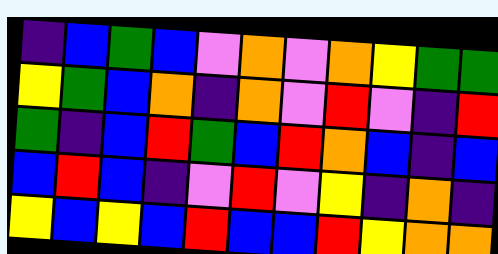[["indigo", "blue", "green", "blue", "violet", "orange", "violet", "orange", "yellow", "green", "green"], ["yellow", "green", "blue", "orange", "indigo", "orange", "violet", "red", "violet", "indigo", "red"], ["green", "indigo", "blue", "red", "green", "blue", "red", "orange", "blue", "indigo", "blue"], ["blue", "red", "blue", "indigo", "violet", "red", "violet", "yellow", "indigo", "orange", "indigo"], ["yellow", "blue", "yellow", "blue", "red", "blue", "blue", "red", "yellow", "orange", "orange"]]